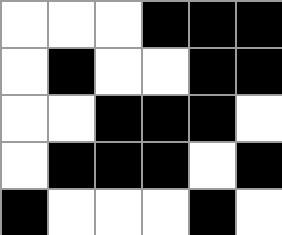[["white", "white", "white", "black", "black", "black"], ["white", "black", "white", "white", "black", "black"], ["white", "white", "black", "black", "black", "white"], ["white", "black", "black", "black", "white", "black"], ["black", "white", "white", "white", "black", "white"]]